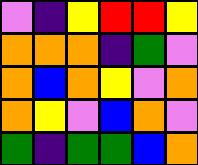[["violet", "indigo", "yellow", "red", "red", "yellow"], ["orange", "orange", "orange", "indigo", "green", "violet"], ["orange", "blue", "orange", "yellow", "violet", "orange"], ["orange", "yellow", "violet", "blue", "orange", "violet"], ["green", "indigo", "green", "green", "blue", "orange"]]